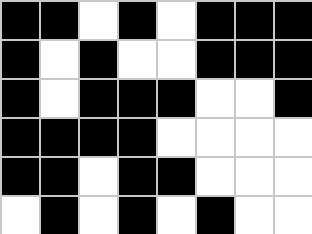[["black", "black", "white", "black", "white", "black", "black", "black"], ["black", "white", "black", "white", "white", "black", "black", "black"], ["black", "white", "black", "black", "black", "white", "white", "black"], ["black", "black", "black", "black", "white", "white", "white", "white"], ["black", "black", "white", "black", "black", "white", "white", "white"], ["white", "black", "white", "black", "white", "black", "white", "white"]]